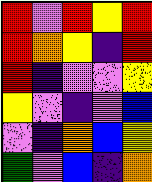[["red", "violet", "red", "yellow", "red"], ["red", "orange", "yellow", "indigo", "red"], ["red", "indigo", "violet", "violet", "yellow"], ["yellow", "violet", "indigo", "violet", "blue"], ["violet", "indigo", "orange", "blue", "yellow"], ["green", "violet", "blue", "indigo", "orange"]]